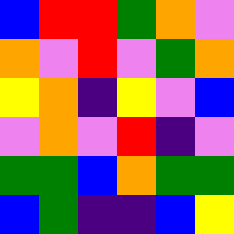[["blue", "red", "red", "green", "orange", "violet"], ["orange", "violet", "red", "violet", "green", "orange"], ["yellow", "orange", "indigo", "yellow", "violet", "blue"], ["violet", "orange", "violet", "red", "indigo", "violet"], ["green", "green", "blue", "orange", "green", "green"], ["blue", "green", "indigo", "indigo", "blue", "yellow"]]